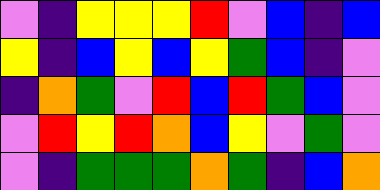[["violet", "indigo", "yellow", "yellow", "yellow", "red", "violet", "blue", "indigo", "blue"], ["yellow", "indigo", "blue", "yellow", "blue", "yellow", "green", "blue", "indigo", "violet"], ["indigo", "orange", "green", "violet", "red", "blue", "red", "green", "blue", "violet"], ["violet", "red", "yellow", "red", "orange", "blue", "yellow", "violet", "green", "violet"], ["violet", "indigo", "green", "green", "green", "orange", "green", "indigo", "blue", "orange"]]